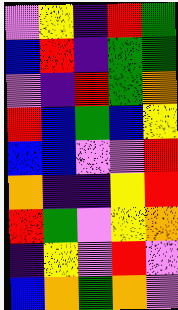[["violet", "yellow", "indigo", "red", "green"], ["blue", "red", "indigo", "green", "green"], ["violet", "indigo", "red", "green", "orange"], ["red", "blue", "green", "blue", "yellow"], ["blue", "blue", "violet", "violet", "red"], ["orange", "indigo", "indigo", "yellow", "red"], ["red", "green", "violet", "yellow", "orange"], ["indigo", "yellow", "violet", "red", "violet"], ["blue", "orange", "green", "orange", "violet"]]